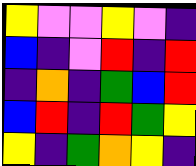[["yellow", "violet", "violet", "yellow", "violet", "indigo"], ["blue", "indigo", "violet", "red", "indigo", "red"], ["indigo", "orange", "indigo", "green", "blue", "red"], ["blue", "red", "indigo", "red", "green", "yellow"], ["yellow", "indigo", "green", "orange", "yellow", "indigo"]]